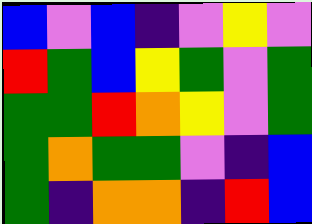[["blue", "violet", "blue", "indigo", "violet", "yellow", "violet"], ["red", "green", "blue", "yellow", "green", "violet", "green"], ["green", "green", "red", "orange", "yellow", "violet", "green"], ["green", "orange", "green", "green", "violet", "indigo", "blue"], ["green", "indigo", "orange", "orange", "indigo", "red", "blue"]]